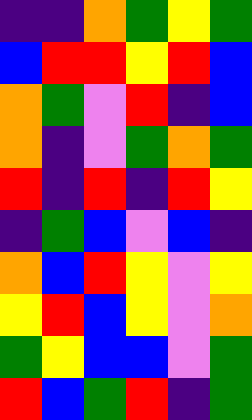[["indigo", "indigo", "orange", "green", "yellow", "green"], ["blue", "red", "red", "yellow", "red", "blue"], ["orange", "green", "violet", "red", "indigo", "blue"], ["orange", "indigo", "violet", "green", "orange", "green"], ["red", "indigo", "red", "indigo", "red", "yellow"], ["indigo", "green", "blue", "violet", "blue", "indigo"], ["orange", "blue", "red", "yellow", "violet", "yellow"], ["yellow", "red", "blue", "yellow", "violet", "orange"], ["green", "yellow", "blue", "blue", "violet", "green"], ["red", "blue", "green", "red", "indigo", "green"]]